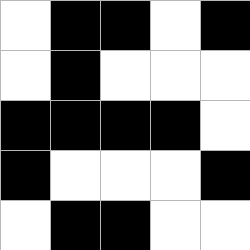[["white", "black", "black", "white", "black"], ["white", "black", "white", "white", "white"], ["black", "black", "black", "black", "white"], ["black", "white", "white", "white", "black"], ["white", "black", "black", "white", "white"]]